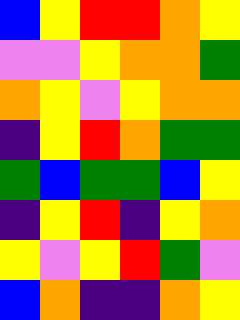[["blue", "yellow", "red", "red", "orange", "yellow"], ["violet", "violet", "yellow", "orange", "orange", "green"], ["orange", "yellow", "violet", "yellow", "orange", "orange"], ["indigo", "yellow", "red", "orange", "green", "green"], ["green", "blue", "green", "green", "blue", "yellow"], ["indigo", "yellow", "red", "indigo", "yellow", "orange"], ["yellow", "violet", "yellow", "red", "green", "violet"], ["blue", "orange", "indigo", "indigo", "orange", "yellow"]]